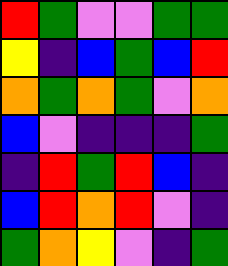[["red", "green", "violet", "violet", "green", "green"], ["yellow", "indigo", "blue", "green", "blue", "red"], ["orange", "green", "orange", "green", "violet", "orange"], ["blue", "violet", "indigo", "indigo", "indigo", "green"], ["indigo", "red", "green", "red", "blue", "indigo"], ["blue", "red", "orange", "red", "violet", "indigo"], ["green", "orange", "yellow", "violet", "indigo", "green"]]